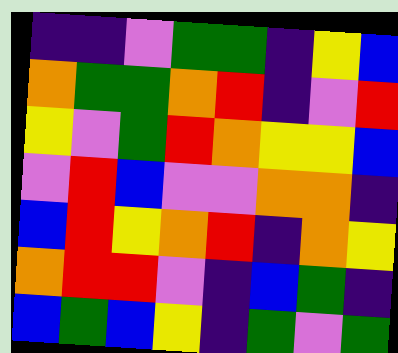[["indigo", "indigo", "violet", "green", "green", "indigo", "yellow", "blue"], ["orange", "green", "green", "orange", "red", "indigo", "violet", "red"], ["yellow", "violet", "green", "red", "orange", "yellow", "yellow", "blue"], ["violet", "red", "blue", "violet", "violet", "orange", "orange", "indigo"], ["blue", "red", "yellow", "orange", "red", "indigo", "orange", "yellow"], ["orange", "red", "red", "violet", "indigo", "blue", "green", "indigo"], ["blue", "green", "blue", "yellow", "indigo", "green", "violet", "green"]]